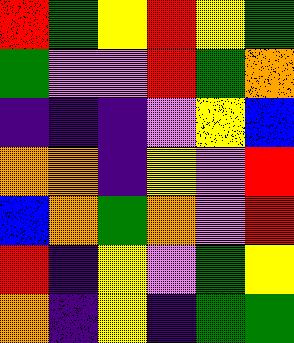[["red", "green", "yellow", "red", "yellow", "green"], ["green", "violet", "violet", "red", "green", "orange"], ["indigo", "indigo", "indigo", "violet", "yellow", "blue"], ["orange", "orange", "indigo", "yellow", "violet", "red"], ["blue", "orange", "green", "orange", "violet", "red"], ["red", "indigo", "yellow", "violet", "green", "yellow"], ["orange", "indigo", "yellow", "indigo", "green", "green"]]